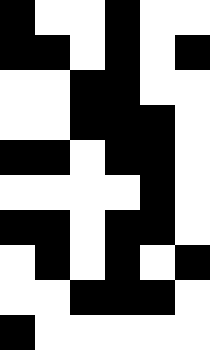[["black", "white", "white", "black", "white", "white"], ["black", "black", "white", "black", "white", "black"], ["white", "white", "black", "black", "white", "white"], ["white", "white", "black", "black", "black", "white"], ["black", "black", "white", "black", "black", "white"], ["white", "white", "white", "white", "black", "white"], ["black", "black", "white", "black", "black", "white"], ["white", "black", "white", "black", "white", "black"], ["white", "white", "black", "black", "black", "white"], ["black", "white", "white", "white", "white", "white"]]